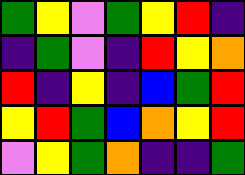[["green", "yellow", "violet", "green", "yellow", "red", "indigo"], ["indigo", "green", "violet", "indigo", "red", "yellow", "orange"], ["red", "indigo", "yellow", "indigo", "blue", "green", "red"], ["yellow", "red", "green", "blue", "orange", "yellow", "red"], ["violet", "yellow", "green", "orange", "indigo", "indigo", "green"]]